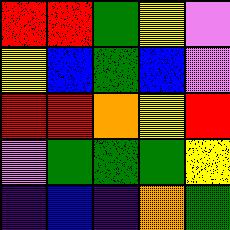[["red", "red", "green", "yellow", "violet"], ["yellow", "blue", "green", "blue", "violet"], ["red", "red", "orange", "yellow", "red"], ["violet", "green", "green", "green", "yellow"], ["indigo", "blue", "indigo", "orange", "green"]]